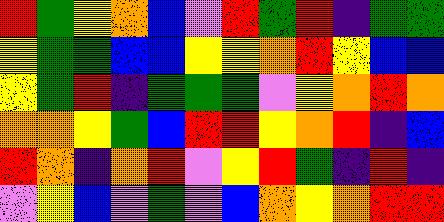[["red", "green", "yellow", "orange", "blue", "violet", "red", "green", "red", "indigo", "green", "green"], ["yellow", "green", "green", "blue", "blue", "yellow", "yellow", "orange", "red", "yellow", "blue", "blue"], ["yellow", "green", "red", "indigo", "green", "green", "green", "violet", "yellow", "orange", "red", "orange"], ["orange", "orange", "yellow", "green", "blue", "red", "red", "yellow", "orange", "red", "indigo", "blue"], ["red", "orange", "indigo", "orange", "red", "violet", "yellow", "red", "green", "indigo", "red", "indigo"], ["violet", "yellow", "blue", "violet", "green", "violet", "blue", "orange", "yellow", "orange", "red", "red"]]